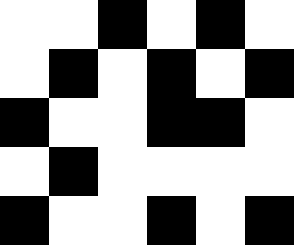[["white", "white", "black", "white", "black", "white"], ["white", "black", "white", "black", "white", "black"], ["black", "white", "white", "black", "black", "white"], ["white", "black", "white", "white", "white", "white"], ["black", "white", "white", "black", "white", "black"]]